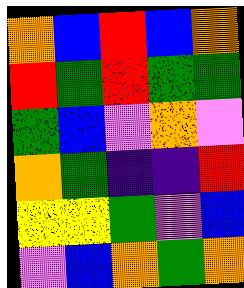[["orange", "blue", "red", "blue", "orange"], ["red", "green", "red", "green", "green"], ["green", "blue", "violet", "orange", "violet"], ["orange", "green", "indigo", "indigo", "red"], ["yellow", "yellow", "green", "violet", "blue"], ["violet", "blue", "orange", "green", "orange"]]